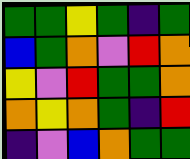[["green", "green", "yellow", "green", "indigo", "green"], ["blue", "green", "orange", "violet", "red", "orange"], ["yellow", "violet", "red", "green", "green", "orange"], ["orange", "yellow", "orange", "green", "indigo", "red"], ["indigo", "violet", "blue", "orange", "green", "green"]]